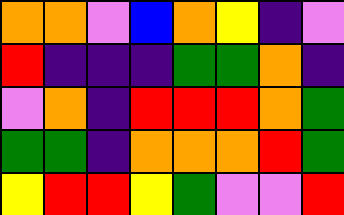[["orange", "orange", "violet", "blue", "orange", "yellow", "indigo", "violet"], ["red", "indigo", "indigo", "indigo", "green", "green", "orange", "indigo"], ["violet", "orange", "indigo", "red", "red", "red", "orange", "green"], ["green", "green", "indigo", "orange", "orange", "orange", "red", "green"], ["yellow", "red", "red", "yellow", "green", "violet", "violet", "red"]]